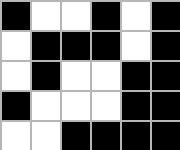[["black", "white", "white", "black", "white", "black"], ["white", "black", "black", "black", "white", "black"], ["white", "black", "white", "white", "black", "black"], ["black", "white", "white", "white", "black", "black"], ["white", "white", "black", "black", "black", "black"]]